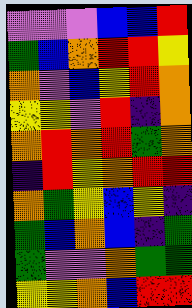[["violet", "violet", "violet", "blue", "blue", "red"], ["green", "blue", "orange", "red", "red", "yellow"], ["orange", "violet", "blue", "yellow", "red", "orange"], ["yellow", "yellow", "violet", "red", "indigo", "orange"], ["orange", "red", "orange", "red", "green", "orange"], ["indigo", "red", "yellow", "orange", "red", "red"], ["orange", "green", "yellow", "blue", "yellow", "indigo"], ["green", "blue", "orange", "blue", "indigo", "green"], ["green", "violet", "violet", "orange", "green", "green"], ["yellow", "yellow", "orange", "blue", "red", "red"]]